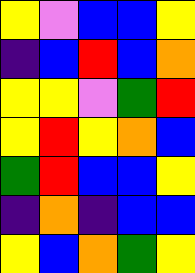[["yellow", "violet", "blue", "blue", "yellow"], ["indigo", "blue", "red", "blue", "orange"], ["yellow", "yellow", "violet", "green", "red"], ["yellow", "red", "yellow", "orange", "blue"], ["green", "red", "blue", "blue", "yellow"], ["indigo", "orange", "indigo", "blue", "blue"], ["yellow", "blue", "orange", "green", "yellow"]]